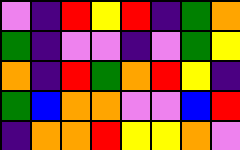[["violet", "indigo", "red", "yellow", "red", "indigo", "green", "orange"], ["green", "indigo", "violet", "violet", "indigo", "violet", "green", "yellow"], ["orange", "indigo", "red", "green", "orange", "red", "yellow", "indigo"], ["green", "blue", "orange", "orange", "violet", "violet", "blue", "red"], ["indigo", "orange", "orange", "red", "yellow", "yellow", "orange", "violet"]]